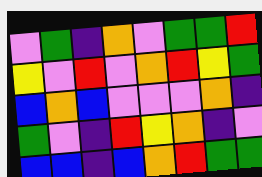[["violet", "green", "indigo", "orange", "violet", "green", "green", "red"], ["yellow", "violet", "red", "violet", "orange", "red", "yellow", "green"], ["blue", "orange", "blue", "violet", "violet", "violet", "orange", "indigo"], ["green", "violet", "indigo", "red", "yellow", "orange", "indigo", "violet"], ["blue", "blue", "indigo", "blue", "orange", "red", "green", "green"]]